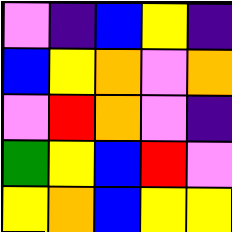[["violet", "indigo", "blue", "yellow", "indigo"], ["blue", "yellow", "orange", "violet", "orange"], ["violet", "red", "orange", "violet", "indigo"], ["green", "yellow", "blue", "red", "violet"], ["yellow", "orange", "blue", "yellow", "yellow"]]